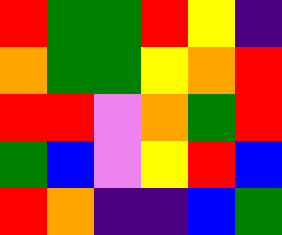[["red", "green", "green", "red", "yellow", "indigo"], ["orange", "green", "green", "yellow", "orange", "red"], ["red", "red", "violet", "orange", "green", "red"], ["green", "blue", "violet", "yellow", "red", "blue"], ["red", "orange", "indigo", "indigo", "blue", "green"]]